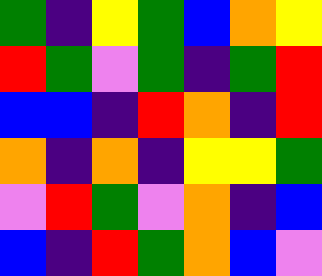[["green", "indigo", "yellow", "green", "blue", "orange", "yellow"], ["red", "green", "violet", "green", "indigo", "green", "red"], ["blue", "blue", "indigo", "red", "orange", "indigo", "red"], ["orange", "indigo", "orange", "indigo", "yellow", "yellow", "green"], ["violet", "red", "green", "violet", "orange", "indigo", "blue"], ["blue", "indigo", "red", "green", "orange", "blue", "violet"]]